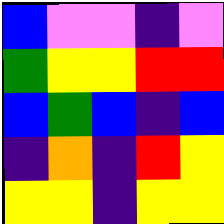[["blue", "violet", "violet", "indigo", "violet"], ["green", "yellow", "yellow", "red", "red"], ["blue", "green", "blue", "indigo", "blue"], ["indigo", "orange", "indigo", "red", "yellow"], ["yellow", "yellow", "indigo", "yellow", "yellow"]]